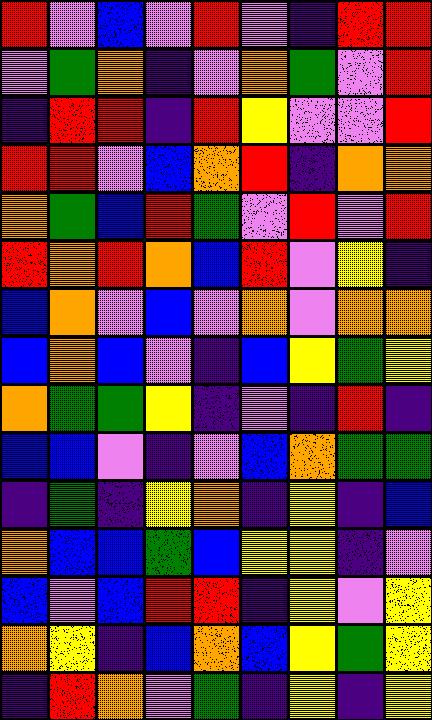[["red", "violet", "blue", "violet", "red", "violet", "indigo", "red", "red"], ["violet", "green", "orange", "indigo", "violet", "orange", "green", "violet", "red"], ["indigo", "red", "red", "indigo", "red", "yellow", "violet", "violet", "red"], ["red", "red", "violet", "blue", "orange", "red", "indigo", "orange", "orange"], ["orange", "green", "blue", "red", "green", "violet", "red", "violet", "red"], ["red", "orange", "red", "orange", "blue", "red", "violet", "yellow", "indigo"], ["blue", "orange", "violet", "blue", "violet", "orange", "violet", "orange", "orange"], ["blue", "orange", "blue", "violet", "indigo", "blue", "yellow", "green", "yellow"], ["orange", "green", "green", "yellow", "indigo", "violet", "indigo", "red", "indigo"], ["blue", "blue", "violet", "indigo", "violet", "blue", "orange", "green", "green"], ["indigo", "green", "indigo", "yellow", "orange", "indigo", "yellow", "indigo", "blue"], ["orange", "blue", "blue", "green", "blue", "yellow", "yellow", "indigo", "violet"], ["blue", "violet", "blue", "red", "red", "indigo", "yellow", "violet", "yellow"], ["orange", "yellow", "indigo", "blue", "orange", "blue", "yellow", "green", "yellow"], ["indigo", "red", "orange", "violet", "green", "indigo", "yellow", "indigo", "yellow"]]